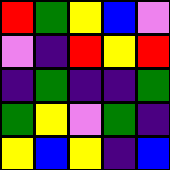[["red", "green", "yellow", "blue", "violet"], ["violet", "indigo", "red", "yellow", "red"], ["indigo", "green", "indigo", "indigo", "green"], ["green", "yellow", "violet", "green", "indigo"], ["yellow", "blue", "yellow", "indigo", "blue"]]